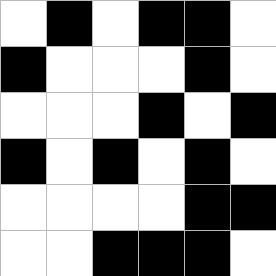[["white", "black", "white", "black", "black", "white"], ["black", "white", "white", "white", "black", "white"], ["white", "white", "white", "black", "white", "black"], ["black", "white", "black", "white", "black", "white"], ["white", "white", "white", "white", "black", "black"], ["white", "white", "black", "black", "black", "white"]]